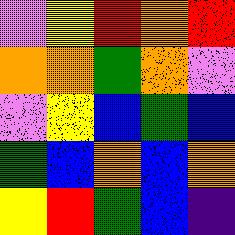[["violet", "yellow", "red", "orange", "red"], ["orange", "orange", "green", "orange", "violet"], ["violet", "yellow", "blue", "green", "blue"], ["green", "blue", "orange", "blue", "orange"], ["yellow", "red", "green", "blue", "indigo"]]